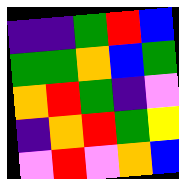[["indigo", "indigo", "green", "red", "blue"], ["green", "green", "orange", "blue", "green"], ["orange", "red", "green", "indigo", "violet"], ["indigo", "orange", "red", "green", "yellow"], ["violet", "red", "violet", "orange", "blue"]]